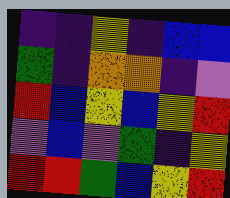[["indigo", "indigo", "yellow", "indigo", "blue", "blue"], ["green", "indigo", "orange", "orange", "indigo", "violet"], ["red", "blue", "yellow", "blue", "yellow", "red"], ["violet", "blue", "violet", "green", "indigo", "yellow"], ["red", "red", "green", "blue", "yellow", "red"]]